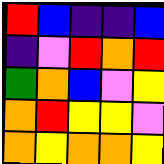[["red", "blue", "indigo", "indigo", "blue"], ["indigo", "violet", "red", "orange", "red"], ["green", "orange", "blue", "violet", "yellow"], ["orange", "red", "yellow", "yellow", "violet"], ["orange", "yellow", "orange", "orange", "yellow"]]